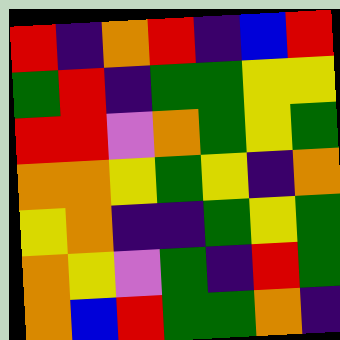[["red", "indigo", "orange", "red", "indigo", "blue", "red"], ["green", "red", "indigo", "green", "green", "yellow", "yellow"], ["red", "red", "violet", "orange", "green", "yellow", "green"], ["orange", "orange", "yellow", "green", "yellow", "indigo", "orange"], ["yellow", "orange", "indigo", "indigo", "green", "yellow", "green"], ["orange", "yellow", "violet", "green", "indigo", "red", "green"], ["orange", "blue", "red", "green", "green", "orange", "indigo"]]